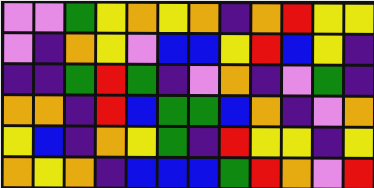[["violet", "violet", "green", "yellow", "orange", "yellow", "orange", "indigo", "orange", "red", "yellow", "yellow"], ["violet", "indigo", "orange", "yellow", "violet", "blue", "blue", "yellow", "red", "blue", "yellow", "indigo"], ["indigo", "indigo", "green", "red", "green", "indigo", "violet", "orange", "indigo", "violet", "green", "indigo"], ["orange", "orange", "indigo", "red", "blue", "green", "green", "blue", "orange", "indigo", "violet", "orange"], ["yellow", "blue", "indigo", "orange", "yellow", "green", "indigo", "red", "yellow", "yellow", "indigo", "yellow"], ["orange", "yellow", "orange", "indigo", "blue", "blue", "blue", "green", "red", "orange", "violet", "red"]]